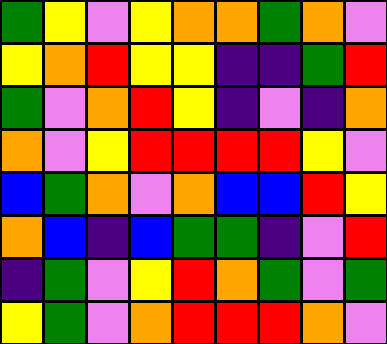[["green", "yellow", "violet", "yellow", "orange", "orange", "green", "orange", "violet"], ["yellow", "orange", "red", "yellow", "yellow", "indigo", "indigo", "green", "red"], ["green", "violet", "orange", "red", "yellow", "indigo", "violet", "indigo", "orange"], ["orange", "violet", "yellow", "red", "red", "red", "red", "yellow", "violet"], ["blue", "green", "orange", "violet", "orange", "blue", "blue", "red", "yellow"], ["orange", "blue", "indigo", "blue", "green", "green", "indigo", "violet", "red"], ["indigo", "green", "violet", "yellow", "red", "orange", "green", "violet", "green"], ["yellow", "green", "violet", "orange", "red", "red", "red", "orange", "violet"]]